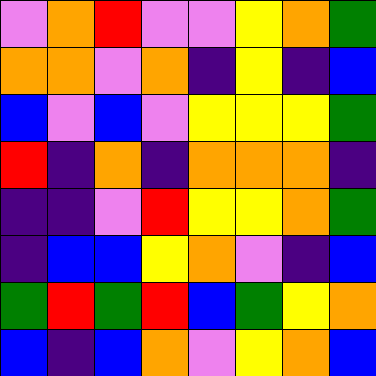[["violet", "orange", "red", "violet", "violet", "yellow", "orange", "green"], ["orange", "orange", "violet", "orange", "indigo", "yellow", "indigo", "blue"], ["blue", "violet", "blue", "violet", "yellow", "yellow", "yellow", "green"], ["red", "indigo", "orange", "indigo", "orange", "orange", "orange", "indigo"], ["indigo", "indigo", "violet", "red", "yellow", "yellow", "orange", "green"], ["indigo", "blue", "blue", "yellow", "orange", "violet", "indigo", "blue"], ["green", "red", "green", "red", "blue", "green", "yellow", "orange"], ["blue", "indigo", "blue", "orange", "violet", "yellow", "orange", "blue"]]